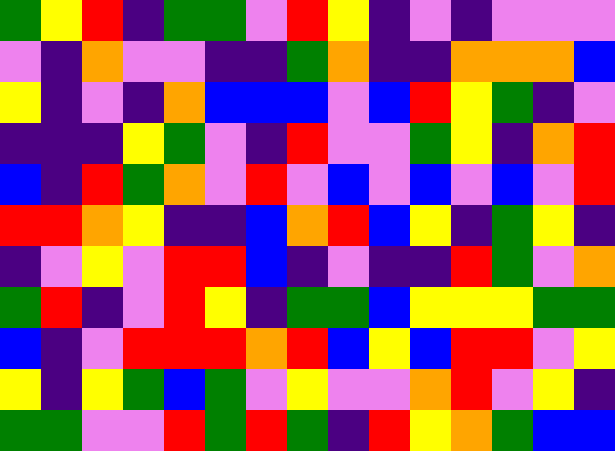[["green", "yellow", "red", "indigo", "green", "green", "violet", "red", "yellow", "indigo", "violet", "indigo", "violet", "violet", "violet"], ["violet", "indigo", "orange", "violet", "violet", "indigo", "indigo", "green", "orange", "indigo", "indigo", "orange", "orange", "orange", "blue"], ["yellow", "indigo", "violet", "indigo", "orange", "blue", "blue", "blue", "violet", "blue", "red", "yellow", "green", "indigo", "violet"], ["indigo", "indigo", "indigo", "yellow", "green", "violet", "indigo", "red", "violet", "violet", "green", "yellow", "indigo", "orange", "red"], ["blue", "indigo", "red", "green", "orange", "violet", "red", "violet", "blue", "violet", "blue", "violet", "blue", "violet", "red"], ["red", "red", "orange", "yellow", "indigo", "indigo", "blue", "orange", "red", "blue", "yellow", "indigo", "green", "yellow", "indigo"], ["indigo", "violet", "yellow", "violet", "red", "red", "blue", "indigo", "violet", "indigo", "indigo", "red", "green", "violet", "orange"], ["green", "red", "indigo", "violet", "red", "yellow", "indigo", "green", "green", "blue", "yellow", "yellow", "yellow", "green", "green"], ["blue", "indigo", "violet", "red", "red", "red", "orange", "red", "blue", "yellow", "blue", "red", "red", "violet", "yellow"], ["yellow", "indigo", "yellow", "green", "blue", "green", "violet", "yellow", "violet", "violet", "orange", "red", "violet", "yellow", "indigo"], ["green", "green", "violet", "violet", "red", "green", "red", "green", "indigo", "red", "yellow", "orange", "green", "blue", "blue"]]